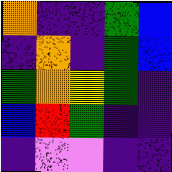[["orange", "indigo", "indigo", "green", "blue"], ["indigo", "orange", "indigo", "green", "blue"], ["green", "orange", "yellow", "green", "indigo"], ["blue", "red", "green", "indigo", "indigo"], ["indigo", "violet", "violet", "indigo", "indigo"]]